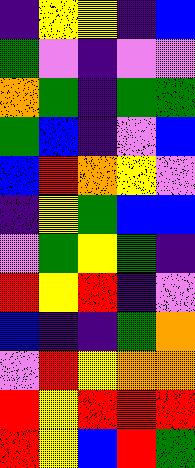[["indigo", "yellow", "yellow", "indigo", "blue"], ["green", "violet", "indigo", "violet", "violet"], ["orange", "green", "indigo", "green", "green"], ["green", "blue", "indigo", "violet", "blue"], ["blue", "red", "orange", "yellow", "violet"], ["indigo", "yellow", "green", "blue", "blue"], ["violet", "green", "yellow", "green", "indigo"], ["red", "yellow", "red", "indigo", "violet"], ["blue", "indigo", "indigo", "green", "orange"], ["violet", "red", "yellow", "orange", "orange"], ["red", "yellow", "red", "red", "red"], ["red", "yellow", "blue", "red", "green"]]